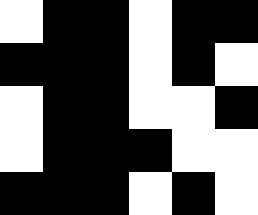[["white", "black", "black", "white", "black", "black"], ["black", "black", "black", "white", "black", "white"], ["white", "black", "black", "white", "white", "black"], ["white", "black", "black", "black", "white", "white"], ["black", "black", "black", "white", "black", "white"]]